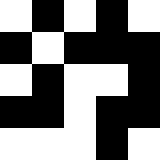[["white", "black", "white", "black", "white"], ["black", "white", "black", "black", "black"], ["white", "black", "white", "white", "black"], ["black", "black", "white", "black", "black"], ["white", "white", "white", "black", "white"]]